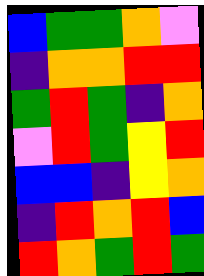[["blue", "green", "green", "orange", "violet"], ["indigo", "orange", "orange", "red", "red"], ["green", "red", "green", "indigo", "orange"], ["violet", "red", "green", "yellow", "red"], ["blue", "blue", "indigo", "yellow", "orange"], ["indigo", "red", "orange", "red", "blue"], ["red", "orange", "green", "red", "green"]]